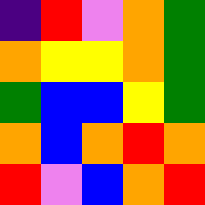[["indigo", "red", "violet", "orange", "green"], ["orange", "yellow", "yellow", "orange", "green"], ["green", "blue", "blue", "yellow", "green"], ["orange", "blue", "orange", "red", "orange"], ["red", "violet", "blue", "orange", "red"]]